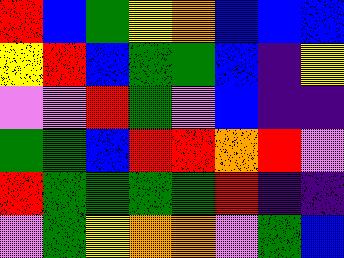[["red", "blue", "green", "yellow", "orange", "blue", "blue", "blue"], ["yellow", "red", "blue", "green", "green", "blue", "indigo", "yellow"], ["violet", "violet", "red", "green", "violet", "blue", "indigo", "indigo"], ["green", "green", "blue", "red", "red", "orange", "red", "violet"], ["red", "green", "green", "green", "green", "red", "indigo", "indigo"], ["violet", "green", "yellow", "orange", "orange", "violet", "green", "blue"]]